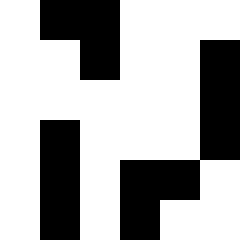[["white", "black", "black", "white", "white", "white"], ["white", "white", "black", "white", "white", "black"], ["white", "white", "white", "white", "white", "black"], ["white", "black", "white", "white", "white", "black"], ["white", "black", "white", "black", "black", "white"], ["white", "black", "white", "black", "white", "white"]]